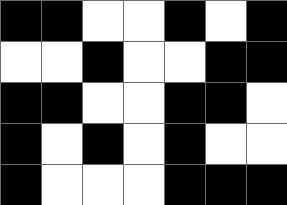[["black", "black", "white", "white", "black", "white", "black"], ["white", "white", "black", "white", "white", "black", "black"], ["black", "black", "white", "white", "black", "black", "white"], ["black", "white", "black", "white", "black", "white", "white"], ["black", "white", "white", "white", "black", "black", "black"]]